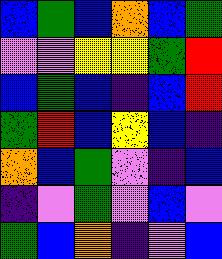[["blue", "green", "blue", "orange", "blue", "green"], ["violet", "violet", "yellow", "yellow", "green", "red"], ["blue", "green", "blue", "indigo", "blue", "red"], ["green", "red", "blue", "yellow", "blue", "indigo"], ["orange", "blue", "green", "violet", "indigo", "blue"], ["indigo", "violet", "green", "violet", "blue", "violet"], ["green", "blue", "orange", "indigo", "violet", "blue"]]